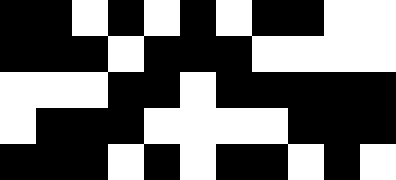[["black", "black", "white", "black", "white", "black", "white", "black", "black", "white", "white"], ["black", "black", "black", "white", "black", "black", "black", "white", "white", "white", "white"], ["white", "white", "white", "black", "black", "white", "black", "black", "black", "black", "black"], ["white", "black", "black", "black", "white", "white", "white", "white", "black", "black", "black"], ["black", "black", "black", "white", "black", "white", "black", "black", "white", "black", "white"]]